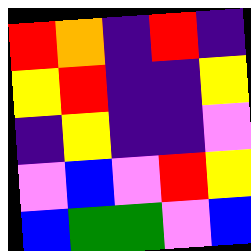[["red", "orange", "indigo", "red", "indigo"], ["yellow", "red", "indigo", "indigo", "yellow"], ["indigo", "yellow", "indigo", "indigo", "violet"], ["violet", "blue", "violet", "red", "yellow"], ["blue", "green", "green", "violet", "blue"]]